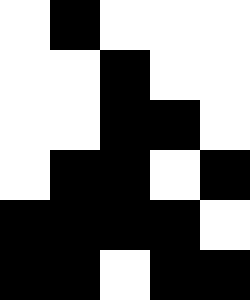[["white", "black", "white", "white", "white"], ["white", "white", "black", "white", "white"], ["white", "white", "black", "black", "white"], ["white", "black", "black", "white", "black"], ["black", "black", "black", "black", "white"], ["black", "black", "white", "black", "black"]]